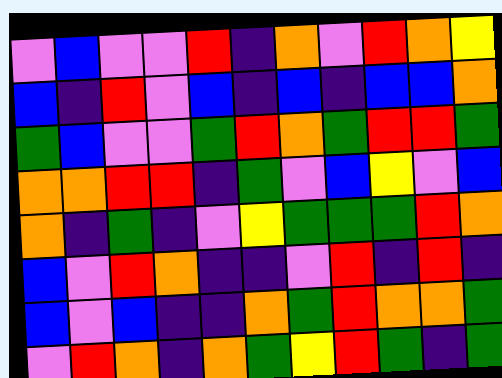[["violet", "blue", "violet", "violet", "red", "indigo", "orange", "violet", "red", "orange", "yellow"], ["blue", "indigo", "red", "violet", "blue", "indigo", "blue", "indigo", "blue", "blue", "orange"], ["green", "blue", "violet", "violet", "green", "red", "orange", "green", "red", "red", "green"], ["orange", "orange", "red", "red", "indigo", "green", "violet", "blue", "yellow", "violet", "blue"], ["orange", "indigo", "green", "indigo", "violet", "yellow", "green", "green", "green", "red", "orange"], ["blue", "violet", "red", "orange", "indigo", "indigo", "violet", "red", "indigo", "red", "indigo"], ["blue", "violet", "blue", "indigo", "indigo", "orange", "green", "red", "orange", "orange", "green"], ["violet", "red", "orange", "indigo", "orange", "green", "yellow", "red", "green", "indigo", "green"]]